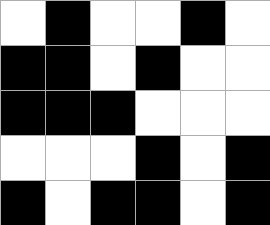[["white", "black", "white", "white", "black", "white"], ["black", "black", "white", "black", "white", "white"], ["black", "black", "black", "white", "white", "white"], ["white", "white", "white", "black", "white", "black"], ["black", "white", "black", "black", "white", "black"]]